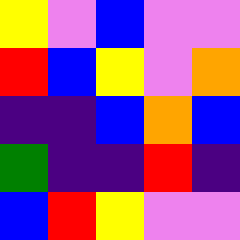[["yellow", "violet", "blue", "violet", "violet"], ["red", "blue", "yellow", "violet", "orange"], ["indigo", "indigo", "blue", "orange", "blue"], ["green", "indigo", "indigo", "red", "indigo"], ["blue", "red", "yellow", "violet", "violet"]]